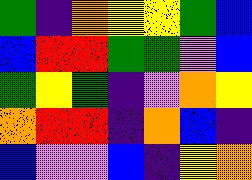[["green", "indigo", "orange", "yellow", "yellow", "green", "blue"], ["blue", "red", "red", "green", "green", "violet", "blue"], ["green", "yellow", "green", "indigo", "violet", "orange", "yellow"], ["orange", "red", "red", "indigo", "orange", "blue", "indigo"], ["blue", "violet", "violet", "blue", "indigo", "yellow", "orange"]]